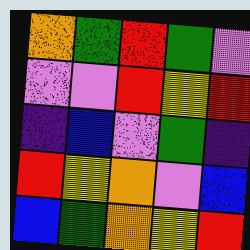[["orange", "green", "red", "green", "violet"], ["violet", "violet", "red", "yellow", "red"], ["indigo", "blue", "violet", "green", "indigo"], ["red", "yellow", "orange", "violet", "blue"], ["blue", "green", "orange", "yellow", "red"]]